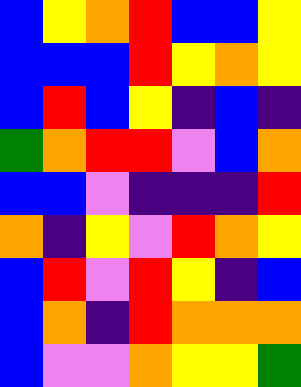[["blue", "yellow", "orange", "red", "blue", "blue", "yellow"], ["blue", "blue", "blue", "red", "yellow", "orange", "yellow"], ["blue", "red", "blue", "yellow", "indigo", "blue", "indigo"], ["green", "orange", "red", "red", "violet", "blue", "orange"], ["blue", "blue", "violet", "indigo", "indigo", "indigo", "red"], ["orange", "indigo", "yellow", "violet", "red", "orange", "yellow"], ["blue", "red", "violet", "red", "yellow", "indigo", "blue"], ["blue", "orange", "indigo", "red", "orange", "orange", "orange"], ["blue", "violet", "violet", "orange", "yellow", "yellow", "green"]]